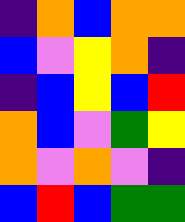[["indigo", "orange", "blue", "orange", "orange"], ["blue", "violet", "yellow", "orange", "indigo"], ["indigo", "blue", "yellow", "blue", "red"], ["orange", "blue", "violet", "green", "yellow"], ["orange", "violet", "orange", "violet", "indigo"], ["blue", "red", "blue", "green", "green"]]